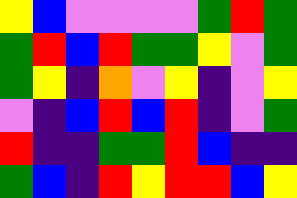[["yellow", "blue", "violet", "violet", "violet", "violet", "green", "red", "green"], ["green", "red", "blue", "red", "green", "green", "yellow", "violet", "green"], ["green", "yellow", "indigo", "orange", "violet", "yellow", "indigo", "violet", "yellow"], ["violet", "indigo", "blue", "red", "blue", "red", "indigo", "violet", "green"], ["red", "indigo", "indigo", "green", "green", "red", "blue", "indigo", "indigo"], ["green", "blue", "indigo", "red", "yellow", "red", "red", "blue", "yellow"]]